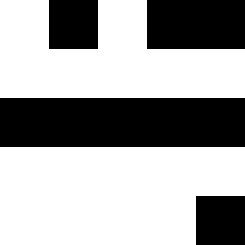[["white", "black", "white", "black", "black"], ["white", "white", "white", "white", "white"], ["black", "black", "black", "black", "black"], ["white", "white", "white", "white", "white"], ["white", "white", "white", "white", "black"]]